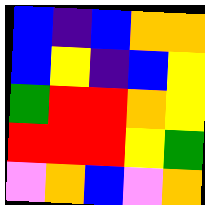[["blue", "indigo", "blue", "orange", "orange"], ["blue", "yellow", "indigo", "blue", "yellow"], ["green", "red", "red", "orange", "yellow"], ["red", "red", "red", "yellow", "green"], ["violet", "orange", "blue", "violet", "orange"]]